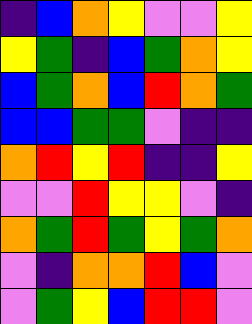[["indigo", "blue", "orange", "yellow", "violet", "violet", "yellow"], ["yellow", "green", "indigo", "blue", "green", "orange", "yellow"], ["blue", "green", "orange", "blue", "red", "orange", "green"], ["blue", "blue", "green", "green", "violet", "indigo", "indigo"], ["orange", "red", "yellow", "red", "indigo", "indigo", "yellow"], ["violet", "violet", "red", "yellow", "yellow", "violet", "indigo"], ["orange", "green", "red", "green", "yellow", "green", "orange"], ["violet", "indigo", "orange", "orange", "red", "blue", "violet"], ["violet", "green", "yellow", "blue", "red", "red", "violet"]]